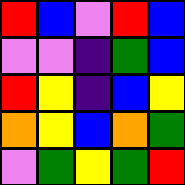[["red", "blue", "violet", "red", "blue"], ["violet", "violet", "indigo", "green", "blue"], ["red", "yellow", "indigo", "blue", "yellow"], ["orange", "yellow", "blue", "orange", "green"], ["violet", "green", "yellow", "green", "red"]]